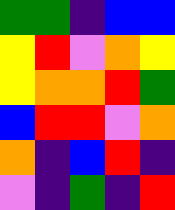[["green", "green", "indigo", "blue", "blue"], ["yellow", "red", "violet", "orange", "yellow"], ["yellow", "orange", "orange", "red", "green"], ["blue", "red", "red", "violet", "orange"], ["orange", "indigo", "blue", "red", "indigo"], ["violet", "indigo", "green", "indigo", "red"]]